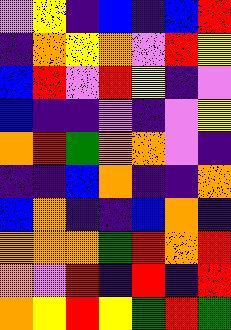[["violet", "yellow", "indigo", "blue", "indigo", "blue", "red"], ["indigo", "orange", "yellow", "orange", "violet", "red", "yellow"], ["blue", "red", "violet", "red", "yellow", "indigo", "violet"], ["blue", "indigo", "indigo", "violet", "indigo", "violet", "yellow"], ["orange", "red", "green", "orange", "orange", "violet", "indigo"], ["indigo", "indigo", "blue", "orange", "indigo", "indigo", "orange"], ["blue", "orange", "indigo", "indigo", "blue", "orange", "indigo"], ["orange", "orange", "orange", "green", "red", "orange", "red"], ["orange", "violet", "red", "indigo", "red", "indigo", "red"], ["orange", "yellow", "red", "yellow", "green", "red", "green"]]